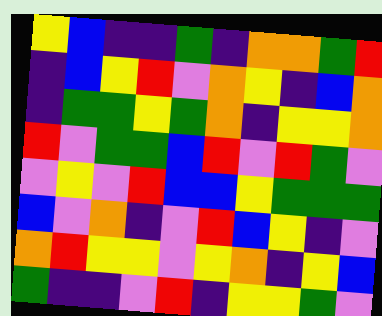[["yellow", "blue", "indigo", "indigo", "green", "indigo", "orange", "orange", "green", "red"], ["indigo", "blue", "yellow", "red", "violet", "orange", "yellow", "indigo", "blue", "orange"], ["indigo", "green", "green", "yellow", "green", "orange", "indigo", "yellow", "yellow", "orange"], ["red", "violet", "green", "green", "blue", "red", "violet", "red", "green", "violet"], ["violet", "yellow", "violet", "red", "blue", "blue", "yellow", "green", "green", "green"], ["blue", "violet", "orange", "indigo", "violet", "red", "blue", "yellow", "indigo", "violet"], ["orange", "red", "yellow", "yellow", "violet", "yellow", "orange", "indigo", "yellow", "blue"], ["green", "indigo", "indigo", "violet", "red", "indigo", "yellow", "yellow", "green", "violet"]]